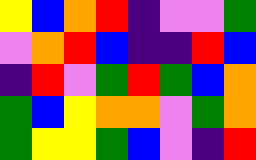[["yellow", "blue", "orange", "red", "indigo", "violet", "violet", "green"], ["violet", "orange", "red", "blue", "indigo", "indigo", "red", "blue"], ["indigo", "red", "violet", "green", "red", "green", "blue", "orange"], ["green", "blue", "yellow", "orange", "orange", "violet", "green", "orange"], ["green", "yellow", "yellow", "green", "blue", "violet", "indigo", "red"]]